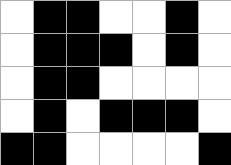[["white", "black", "black", "white", "white", "black", "white"], ["white", "black", "black", "black", "white", "black", "white"], ["white", "black", "black", "white", "white", "white", "white"], ["white", "black", "white", "black", "black", "black", "white"], ["black", "black", "white", "white", "white", "white", "black"]]